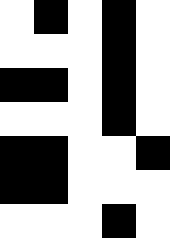[["white", "black", "white", "black", "white"], ["white", "white", "white", "black", "white"], ["black", "black", "white", "black", "white"], ["white", "white", "white", "black", "white"], ["black", "black", "white", "white", "black"], ["black", "black", "white", "white", "white"], ["white", "white", "white", "black", "white"]]